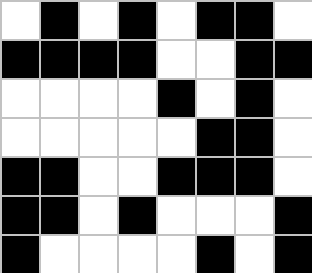[["white", "black", "white", "black", "white", "black", "black", "white"], ["black", "black", "black", "black", "white", "white", "black", "black"], ["white", "white", "white", "white", "black", "white", "black", "white"], ["white", "white", "white", "white", "white", "black", "black", "white"], ["black", "black", "white", "white", "black", "black", "black", "white"], ["black", "black", "white", "black", "white", "white", "white", "black"], ["black", "white", "white", "white", "white", "black", "white", "black"]]